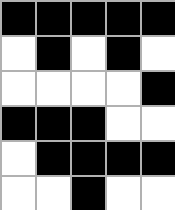[["black", "black", "black", "black", "black"], ["white", "black", "white", "black", "white"], ["white", "white", "white", "white", "black"], ["black", "black", "black", "white", "white"], ["white", "black", "black", "black", "black"], ["white", "white", "black", "white", "white"]]